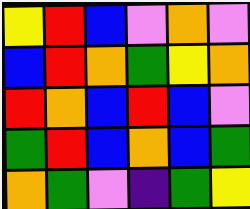[["yellow", "red", "blue", "violet", "orange", "violet"], ["blue", "red", "orange", "green", "yellow", "orange"], ["red", "orange", "blue", "red", "blue", "violet"], ["green", "red", "blue", "orange", "blue", "green"], ["orange", "green", "violet", "indigo", "green", "yellow"]]